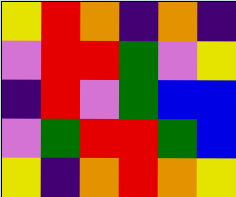[["yellow", "red", "orange", "indigo", "orange", "indigo"], ["violet", "red", "red", "green", "violet", "yellow"], ["indigo", "red", "violet", "green", "blue", "blue"], ["violet", "green", "red", "red", "green", "blue"], ["yellow", "indigo", "orange", "red", "orange", "yellow"]]